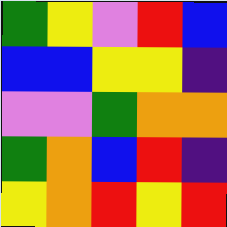[["green", "yellow", "violet", "red", "blue"], ["blue", "blue", "yellow", "yellow", "indigo"], ["violet", "violet", "green", "orange", "orange"], ["green", "orange", "blue", "red", "indigo"], ["yellow", "orange", "red", "yellow", "red"]]